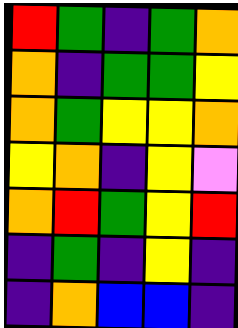[["red", "green", "indigo", "green", "orange"], ["orange", "indigo", "green", "green", "yellow"], ["orange", "green", "yellow", "yellow", "orange"], ["yellow", "orange", "indigo", "yellow", "violet"], ["orange", "red", "green", "yellow", "red"], ["indigo", "green", "indigo", "yellow", "indigo"], ["indigo", "orange", "blue", "blue", "indigo"]]